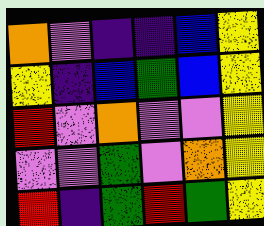[["orange", "violet", "indigo", "indigo", "blue", "yellow"], ["yellow", "indigo", "blue", "green", "blue", "yellow"], ["red", "violet", "orange", "violet", "violet", "yellow"], ["violet", "violet", "green", "violet", "orange", "yellow"], ["red", "indigo", "green", "red", "green", "yellow"]]